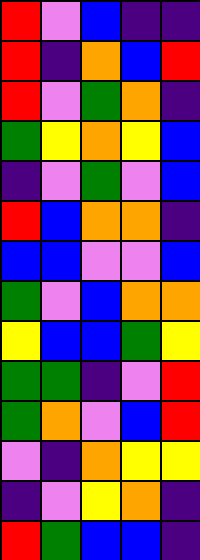[["red", "violet", "blue", "indigo", "indigo"], ["red", "indigo", "orange", "blue", "red"], ["red", "violet", "green", "orange", "indigo"], ["green", "yellow", "orange", "yellow", "blue"], ["indigo", "violet", "green", "violet", "blue"], ["red", "blue", "orange", "orange", "indigo"], ["blue", "blue", "violet", "violet", "blue"], ["green", "violet", "blue", "orange", "orange"], ["yellow", "blue", "blue", "green", "yellow"], ["green", "green", "indigo", "violet", "red"], ["green", "orange", "violet", "blue", "red"], ["violet", "indigo", "orange", "yellow", "yellow"], ["indigo", "violet", "yellow", "orange", "indigo"], ["red", "green", "blue", "blue", "indigo"]]